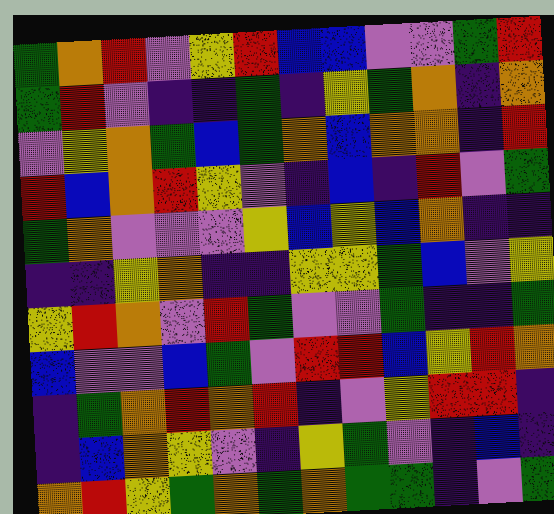[["green", "orange", "red", "violet", "yellow", "red", "blue", "blue", "violet", "violet", "green", "red"], ["green", "red", "violet", "indigo", "indigo", "green", "indigo", "yellow", "green", "orange", "indigo", "orange"], ["violet", "yellow", "orange", "green", "blue", "green", "orange", "blue", "orange", "orange", "indigo", "red"], ["red", "blue", "orange", "red", "yellow", "violet", "indigo", "blue", "indigo", "red", "violet", "green"], ["green", "orange", "violet", "violet", "violet", "yellow", "blue", "yellow", "blue", "orange", "indigo", "indigo"], ["indigo", "indigo", "yellow", "orange", "indigo", "indigo", "yellow", "yellow", "green", "blue", "violet", "yellow"], ["yellow", "red", "orange", "violet", "red", "green", "violet", "violet", "green", "indigo", "indigo", "green"], ["blue", "violet", "violet", "blue", "green", "violet", "red", "red", "blue", "yellow", "red", "orange"], ["indigo", "green", "orange", "red", "orange", "red", "indigo", "violet", "yellow", "red", "red", "indigo"], ["indigo", "blue", "orange", "yellow", "violet", "indigo", "yellow", "green", "violet", "indigo", "blue", "indigo"], ["orange", "red", "yellow", "green", "orange", "green", "orange", "green", "green", "indigo", "violet", "green"]]